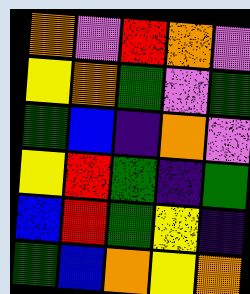[["orange", "violet", "red", "orange", "violet"], ["yellow", "orange", "green", "violet", "green"], ["green", "blue", "indigo", "orange", "violet"], ["yellow", "red", "green", "indigo", "green"], ["blue", "red", "green", "yellow", "indigo"], ["green", "blue", "orange", "yellow", "orange"]]